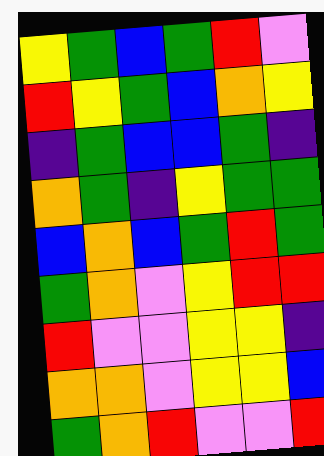[["yellow", "green", "blue", "green", "red", "violet"], ["red", "yellow", "green", "blue", "orange", "yellow"], ["indigo", "green", "blue", "blue", "green", "indigo"], ["orange", "green", "indigo", "yellow", "green", "green"], ["blue", "orange", "blue", "green", "red", "green"], ["green", "orange", "violet", "yellow", "red", "red"], ["red", "violet", "violet", "yellow", "yellow", "indigo"], ["orange", "orange", "violet", "yellow", "yellow", "blue"], ["green", "orange", "red", "violet", "violet", "red"]]